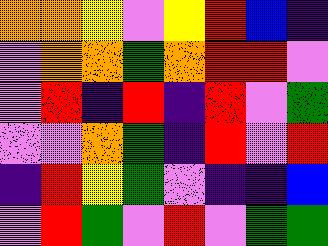[["orange", "orange", "yellow", "violet", "yellow", "red", "blue", "indigo"], ["violet", "orange", "orange", "green", "orange", "red", "red", "violet"], ["violet", "red", "indigo", "red", "indigo", "red", "violet", "green"], ["violet", "violet", "orange", "green", "indigo", "red", "violet", "red"], ["indigo", "red", "yellow", "green", "violet", "indigo", "indigo", "blue"], ["violet", "red", "green", "violet", "red", "violet", "green", "green"]]